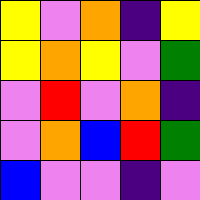[["yellow", "violet", "orange", "indigo", "yellow"], ["yellow", "orange", "yellow", "violet", "green"], ["violet", "red", "violet", "orange", "indigo"], ["violet", "orange", "blue", "red", "green"], ["blue", "violet", "violet", "indigo", "violet"]]